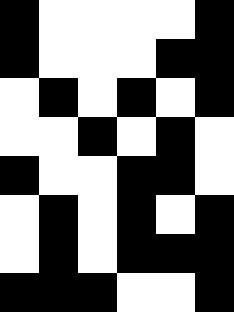[["black", "white", "white", "white", "white", "black"], ["black", "white", "white", "white", "black", "black"], ["white", "black", "white", "black", "white", "black"], ["white", "white", "black", "white", "black", "white"], ["black", "white", "white", "black", "black", "white"], ["white", "black", "white", "black", "white", "black"], ["white", "black", "white", "black", "black", "black"], ["black", "black", "black", "white", "white", "black"]]